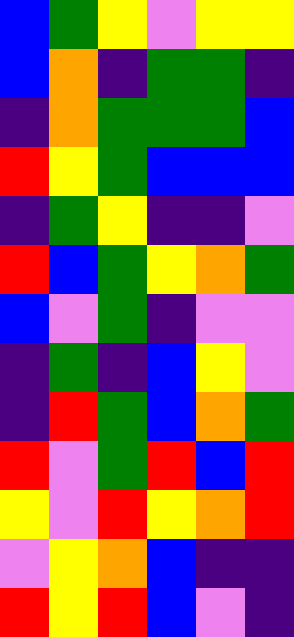[["blue", "green", "yellow", "violet", "yellow", "yellow"], ["blue", "orange", "indigo", "green", "green", "indigo"], ["indigo", "orange", "green", "green", "green", "blue"], ["red", "yellow", "green", "blue", "blue", "blue"], ["indigo", "green", "yellow", "indigo", "indigo", "violet"], ["red", "blue", "green", "yellow", "orange", "green"], ["blue", "violet", "green", "indigo", "violet", "violet"], ["indigo", "green", "indigo", "blue", "yellow", "violet"], ["indigo", "red", "green", "blue", "orange", "green"], ["red", "violet", "green", "red", "blue", "red"], ["yellow", "violet", "red", "yellow", "orange", "red"], ["violet", "yellow", "orange", "blue", "indigo", "indigo"], ["red", "yellow", "red", "blue", "violet", "indigo"]]